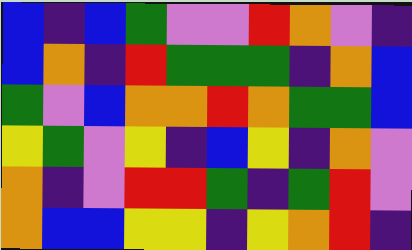[["blue", "indigo", "blue", "green", "violet", "violet", "red", "orange", "violet", "indigo"], ["blue", "orange", "indigo", "red", "green", "green", "green", "indigo", "orange", "blue"], ["green", "violet", "blue", "orange", "orange", "red", "orange", "green", "green", "blue"], ["yellow", "green", "violet", "yellow", "indigo", "blue", "yellow", "indigo", "orange", "violet"], ["orange", "indigo", "violet", "red", "red", "green", "indigo", "green", "red", "violet"], ["orange", "blue", "blue", "yellow", "yellow", "indigo", "yellow", "orange", "red", "indigo"]]